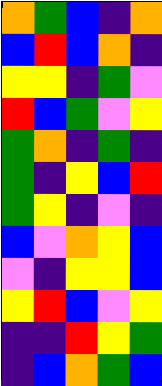[["orange", "green", "blue", "indigo", "orange"], ["blue", "red", "blue", "orange", "indigo"], ["yellow", "yellow", "indigo", "green", "violet"], ["red", "blue", "green", "violet", "yellow"], ["green", "orange", "indigo", "green", "indigo"], ["green", "indigo", "yellow", "blue", "red"], ["green", "yellow", "indigo", "violet", "indigo"], ["blue", "violet", "orange", "yellow", "blue"], ["violet", "indigo", "yellow", "yellow", "blue"], ["yellow", "red", "blue", "violet", "yellow"], ["indigo", "indigo", "red", "yellow", "green"], ["indigo", "blue", "orange", "green", "blue"]]